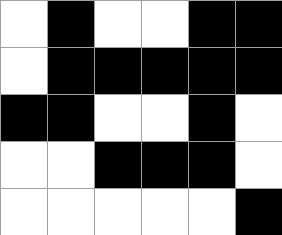[["white", "black", "white", "white", "black", "black"], ["white", "black", "black", "black", "black", "black"], ["black", "black", "white", "white", "black", "white"], ["white", "white", "black", "black", "black", "white"], ["white", "white", "white", "white", "white", "black"]]